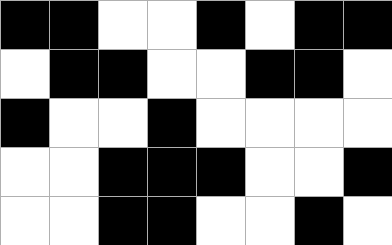[["black", "black", "white", "white", "black", "white", "black", "black"], ["white", "black", "black", "white", "white", "black", "black", "white"], ["black", "white", "white", "black", "white", "white", "white", "white"], ["white", "white", "black", "black", "black", "white", "white", "black"], ["white", "white", "black", "black", "white", "white", "black", "white"]]